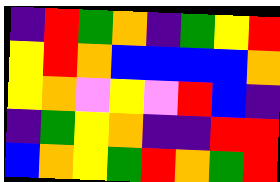[["indigo", "red", "green", "orange", "indigo", "green", "yellow", "red"], ["yellow", "red", "orange", "blue", "blue", "blue", "blue", "orange"], ["yellow", "orange", "violet", "yellow", "violet", "red", "blue", "indigo"], ["indigo", "green", "yellow", "orange", "indigo", "indigo", "red", "red"], ["blue", "orange", "yellow", "green", "red", "orange", "green", "red"]]